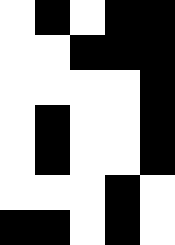[["white", "black", "white", "black", "black"], ["white", "white", "black", "black", "black"], ["white", "white", "white", "white", "black"], ["white", "black", "white", "white", "black"], ["white", "black", "white", "white", "black"], ["white", "white", "white", "black", "white"], ["black", "black", "white", "black", "white"]]